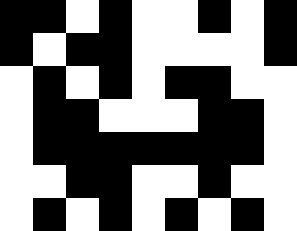[["black", "black", "white", "black", "white", "white", "black", "white", "black"], ["black", "white", "black", "black", "white", "white", "white", "white", "black"], ["white", "black", "white", "black", "white", "black", "black", "white", "white"], ["white", "black", "black", "white", "white", "white", "black", "black", "white"], ["white", "black", "black", "black", "black", "black", "black", "black", "white"], ["white", "white", "black", "black", "white", "white", "black", "white", "white"], ["white", "black", "white", "black", "white", "black", "white", "black", "white"]]